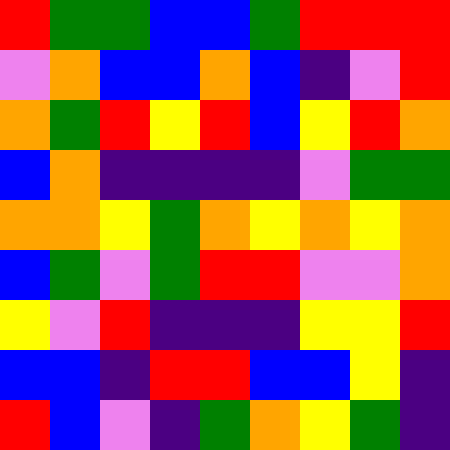[["red", "green", "green", "blue", "blue", "green", "red", "red", "red"], ["violet", "orange", "blue", "blue", "orange", "blue", "indigo", "violet", "red"], ["orange", "green", "red", "yellow", "red", "blue", "yellow", "red", "orange"], ["blue", "orange", "indigo", "indigo", "indigo", "indigo", "violet", "green", "green"], ["orange", "orange", "yellow", "green", "orange", "yellow", "orange", "yellow", "orange"], ["blue", "green", "violet", "green", "red", "red", "violet", "violet", "orange"], ["yellow", "violet", "red", "indigo", "indigo", "indigo", "yellow", "yellow", "red"], ["blue", "blue", "indigo", "red", "red", "blue", "blue", "yellow", "indigo"], ["red", "blue", "violet", "indigo", "green", "orange", "yellow", "green", "indigo"]]